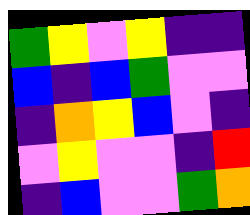[["green", "yellow", "violet", "yellow", "indigo", "indigo"], ["blue", "indigo", "blue", "green", "violet", "violet"], ["indigo", "orange", "yellow", "blue", "violet", "indigo"], ["violet", "yellow", "violet", "violet", "indigo", "red"], ["indigo", "blue", "violet", "violet", "green", "orange"]]